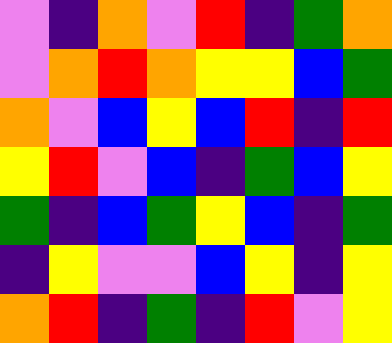[["violet", "indigo", "orange", "violet", "red", "indigo", "green", "orange"], ["violet", "orange", "red", "orange", "yellow", "yellow", "blue", "green"], ["orange", "violet", "blue", "yellow", "blue", "red", "indigo", "red"], ["yellow", "red", "violet", "blue", "indigo", "green", "blue", "yellow"], ["green", "indigo", "blue", "green", "yellow", "blue", "indigo", "green"], ["indigo", "yellow", "violet", "violet", "blue", "yellow", "indigo", "yellow"], ["orange", "red", "indigo", "green", "indigo", "red", "violet", "yellow"]]